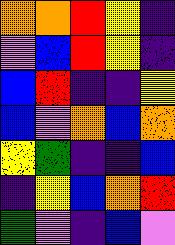[["orange", "orange", "red", "yellow", "indigo"], ["violet", "blue", "red", "yellow", "indigo"], ["blue", "red", "indigo", "indigo", "yellow"], ["blue", "violet", "orange", "blue", "orange"], ["yellow", "green", "indigo", "indigo", "blue"], ["indigo", "yellow", "blue", "orange", "red"], ["green", "violet", "indigo", "blue", "violet"]]